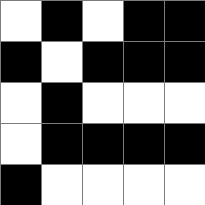[["white", "black", "white", "black", "black"], ["black", "white", "black", "black", "black"], ["white", "black", "white", "white", "white"], ["white", "black", "black", "black", "black"], ["black", "white", "white", "white", "white"]]